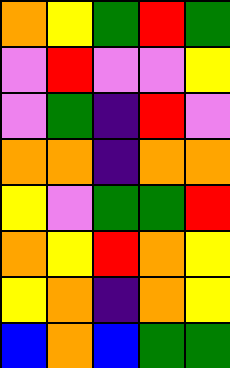[["orange", "yellow", "green", "red", "green"], ["violet", "red", "violet", "violet", "yellow"], ["violet", "green", "indigo", "red", "violet"], ["orange", "orange", "indigo", "orange", "orange"], ["yellow", "violet", "green", "green", "red"], ["orange", "yellow", "red", "orange", "yellow"], ["yellow", "orange", "indigo", "orange", "yellow"], ["blue", "orange", "blue", "green", "green"]]